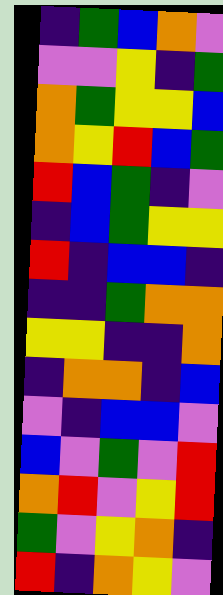[["indigo", "green", "blue", "orange", "violet"], ["violet", "violet", "yellow", "indigo", "green"], ["orange", "green", "yellow", "yellow", "blue"], ["orange", "yellow", "red", "blue", "green"], ["red", "blue", "green", "indigo", "violet"], ["indigo", "blue", "green", "yellow", "yellow"], ["red", "indigo", "blue", "blue", "indigo"], ["indigo", "indigo", "green", "orange", "orange"], ["yellow", "yellow", "indigo", "indigo", "orange"], ["indigo", "orange", "orange", "indigo", "blue"], ["violet", "indigo", "blue", "blue", "violet"], ["blue", "violet", "green", "violet", "red"], ["orange", "red", "violet", "yellow", "red"], ["green", "violet", "yellow", "orange", "indigo"], ["red", "indigo", "orange", "yellow", "violet"]]